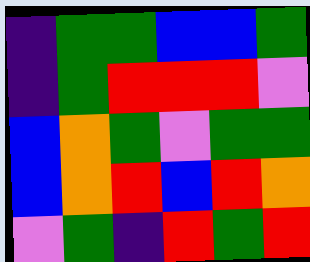[["indigo", "green", "green", "blue", "blue", "green"], ["indigo", "green", "red", "red", "red", "violet"], ["blue", "orange", "green", "violet", "green", "green"], ["blue", "orange", "red", "blue", "red", "orange"], ["violet", "green", "indigo", "red", "green", "red"]]